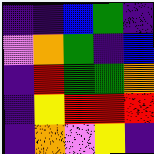[["indigo", "indigo", "blue", "green", "indigo"], ["violet", "orange", "green", "indigo", "blue"], ["indigo", "red", "green", "green", "orange"], ["indigo", "yellow", "red", "red", "red"], ["indigo", "orange", "violet", "yellow", "indigo"]]